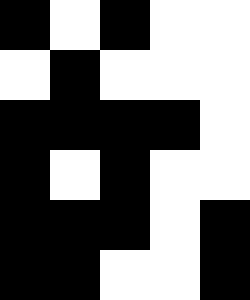[["black", "white", "black", "white", "white"], ["white", "black", "white", "white", "white"], ["black", "black", "black", "black", "white"], ["black", "white", "black", "white", "white"], ["black", "black", "black", "white", "black"], ["black", "black", "white", "white", "black"]]